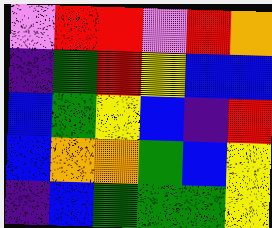[["violet", "red", "red", "violet", "red", "orange"], ["indigo", "green", "red", "yellow", "blue", "blue"], ["blue", "green", "yellow", "blue", "indigo", "red"], ["blue", "orange", "orange", "green", "blue", "yellow"], ["indigo", "blue", "green", "green", "green", "yellow"]]